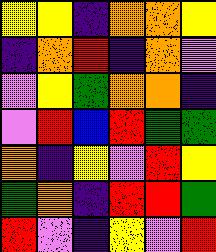[["yellow", "yellow", "indigo", "orange", "orange", "yellow"], ["indigo", "orange", "red", "indigo", "orange", "violet"], ["violet", "yellow", "green", "orange", "orange", "indigo"], ["violet", "red", "blue", "red", "green", "green"], ["orange", "indigo", "yellow", "violet", "red", "yellow"], ["green", "orange", "indigo", "red", "red", "green"], ["red", "violet", "indigo", "yellow", "violet", "red"]]